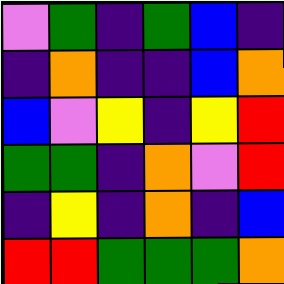[["violet", "green", "indigo", "green", "blue", "indigo"], ["indigo", "orange", "indigo", "indigo", "blue", "orange"], ["blue", "violet", "yellow", "indigo", "yellow", "red"], ["green", "green", "indigo", "orange", "violet", "red"], ["indigo", "yellow", "indigo", "orange", "indigo", "blue"], ["red", "red", "green", "green", "green", "orange"]]